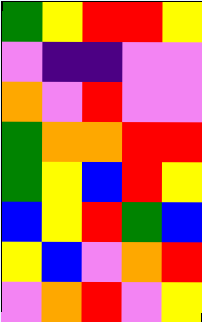[["green", "yellow", "red", "red", "yellow"], ["violet", "indigo", "indigo", "violet", "violet"], ["orange", "violet", "red", "violet", "violet"], ["green", "orange", "orange", "red", "red"], ["green", "yellow", "blue", "red", "yellow"], ["blue", "yellow", "red", "green", "blue"], ["yellow", "blue", "violet", "orange", "red"], ["violet", "orange", "red", "violet", "yellow"]]